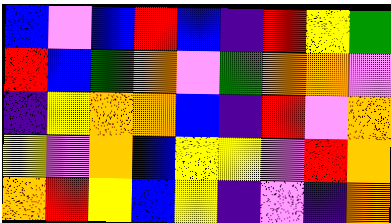[["blue", "violet", "blue", "red", "blue", "indigo", "red", "yellow", "green"], ["red", "blue", "green", "orange", "violet", "green", "orange", "orange", "violet"], ["indigo", "yellow", "orange", "orange", "blue", "indigo", "red", "violet", "orange"], ["yellow", "violet", "orange", "blue", "yellow", "yellow", "violet", "red", "orange"], ["orange", "red", "yellow", "blue", "yellow", "indigo", "violet", "indigo", "orange"]]